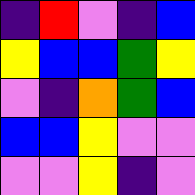[["indigo", "red", "violet", "indigo", "blue"], ["yellow", "blue", "blue", "green", "yellow"], ["violet", "indigo", "orange", "green", "blue"], ["blue", "blue", "yellow", "violet", "violet"], ["violet", "violet", "yellow", "indigo", "violet"]]